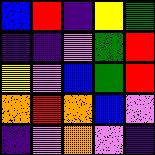[["blue", "red", "indigo", "yellow", "green"], ["indigo", "indigo", "violet", "green", "red"], ["yellow", "violet", "blue", "green", "red"], ["orange", "red", "orange", "blue", "violet"], ["indigo", "violet", "orange", "violet", "indigo"]]